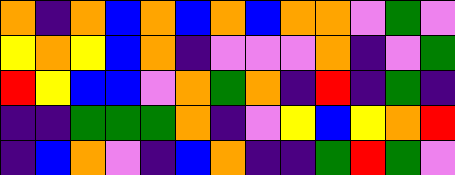[["orange", "indigo", "orange", "blue", "orange", "blue", "orange", "blue", "orange", "orange", "violet", "green", "violet"], ["yellow", "orange", "yellow", "blue", "orange", "indigo", "violet", "violet", "violet", "orange", "indigo", "violet", "green"], ["red", "yellow", "blue", "blue", "violet", "orange", "green", "orange", "indigo", "red", "indigo", "green", "indigo"], ["indigo", "indigo", "green", "green", "green", "orange", "indigo", "violet", "yellow", "blue", "yellow", "orange", "red"], ["indigo", "blue", "orange", "violet", "indigo", "blue", "orange", "indigo", "indigo", "green", "red", "green", "violet"]]